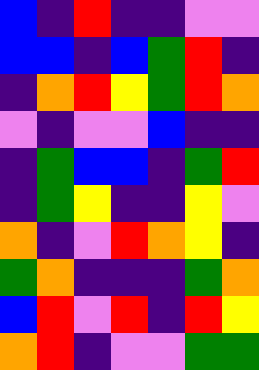[["blue", "indigo", "red", "indigo", "indigo", "violet", "violet"], ["blue", "blue", "indigo", "blue", "green", "red", "indigo"], ["indigo", "orange", "red", "yellow", "green", "red", "orange"], ["violet", "indigo", "violet", "violet", "blue", "indigo", "indigo"], ["indigo", "green", "blue", "blue", "indigo", "green", "red"], ["indigo", "green", "yellow", "indigo", "indigo", "yellow", "violet"], ["orange", "indigo", "violet", "red", "orange", "yellow", "indigo"], ["green", "orange", "indigo", "indigo", "indigo", "green", "orange"], ["blue", "red", "violet", "red", "indigo", "red", "yellow"], ["orange", "red", "indigo", "violet", "violet", "green", "green"]]